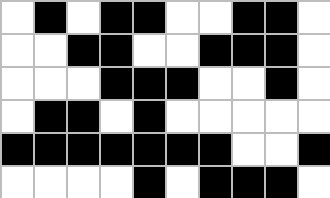[["white", "black", "white", "black", "black", "white", "white", "black", "black", "white"], ["white", "white", "black", "black", "white", "white", "black", "black", "black", "white"], ["white", "white", "white", "black", "black", "black", "white", "white", "black", "white"], ["white", "black", "black", "white", "black", "white", "white", "white", "white", "white"], ["black", "black", "black", "black", "black", "black", "black", "white", "white", "black"], ["white", "white", "white", "white", "black", "white", "black", "black", "black", "white"]]